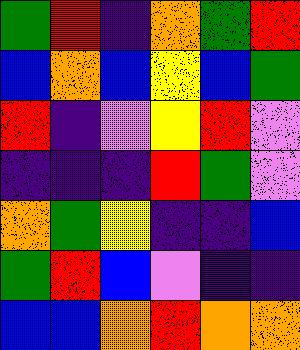[["green", "red", "indigo", "orange", "green", "red"], ["blue", "orange", "blue", "yellow", "blue", "green"], ["red", "indigo", "violet", "yellow", "red", "violet"], ["indigo", "indigo", "indigo", "red", "green", "violet"], ["orange", "green", "yellow", "indigo", "indigo", "blue"], ["green", "red", "blue", "violet", "indigo", "indigo"], ["blue", "blue", "orange", "red", "orange", "orange"]]